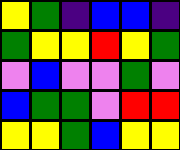[["yellow", "green", "indigo", "blue", "blue", "indigo"], ["green", "yellow", "yellow", "red", "yellow", "green"], ["violet", "blue", "violet", "violet", "green", "violet"], ["blue", "green", "green", "violet", "red", "red"], ["yellow", "yellow", "green", "blue", "yellow", "yellow"]]